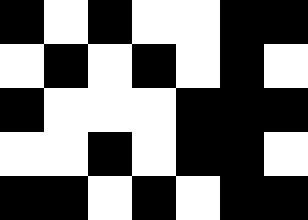[["black", "white", "black", "white", "white", "black", "black"], ["white", "black", "white", "black", "white", "black", "white"], ["black", "white", "white", "white", "black", "black", "black"], ["white", "white", "black", "white", "black", "black", "white"], ["black", "black", "white", "black", "white", "black", "black"]]